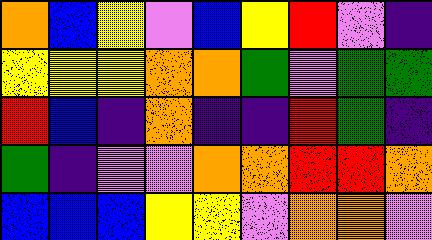[["orange", "blue", "yellow", "violet", "blue", "yellow", "red", "violet", "indigo"], ["yellow", "yellow", "yellow", "orange", "orange", "green", "violet", "green", "green"], ["red", "blue", "indigo", "orange", "indigo", "indigo", "red", "green", "indigo"], ["green", "indigo", "violet", "violet", "orange", "orange", "red", "red", "orange"], ["blue", "blue", "blue", "yellow", "yellow", "violet", "orange", "orange", "violet"]]